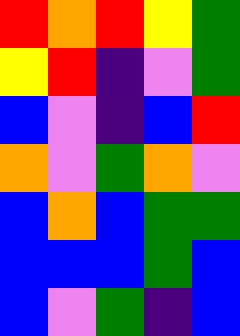[["red", "orange", "red", "yellow", "green"], ["yellow", "red", "indigo", "violet", "green"], ["blue", "violet", "indigo", "blue", "red"], ["orange", "violet", "green", "orange", "violet"], ["blue", "orange", "blue", "green", "green"], ["blue", "blue", "blue", "green", "blue"], ["blue", "violet", "green", "indigo", "blue"]]